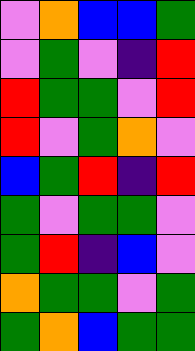[["violet", "orange", "blue", "blue", "green"], ["violet", "green", "violet", "indigo", "red"], ["red", "green", "green", "violet", "red"], ["red", "violet", "green", "orange", "violet"], ["blue", "green", "red", "indigo", "red"], ["green", "violet", "green", "green", "violet"], ["green", "red", "indigo", "blue", "violet"], ["orange", "green", "green", "violet", "green"], ["green", "orange", "blue", "green", "green"]]